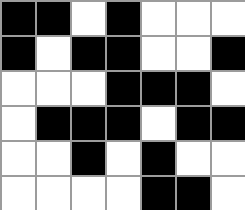[["black", "black", "white", "black", "white", "white", "white"], ["black", "white", "black", "black", "white", "white", "black"], ["white", "white", "white", "black", "black", "black", "white"], ["white", "black", "black", "black", "white", "black", "black"], ["white", "white", "black", "white", "black", "white", "white"], ["white", "white", "white", "white", "black", "black", "white"]]